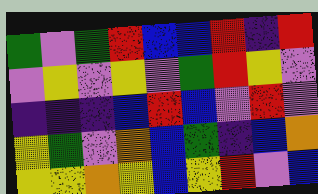[["green", "violet", "green", "red", "blue", "blue", "red", "indigo", "red"], ["violet", "yellow", "violet", "yellow", "violet", "green", "red", "yellow", "violet"], ["indigo", "indigo", "indigo", "blue", "red", "blue", "violet", "red", "violet"], ["yellow", "green", "violet", "orange", "blue", "green", "indigo", "blue", "orange"], ["yellow", "yellow", "orange", "yellow", "blue", "yellow", "red", "violet", "blue"]]